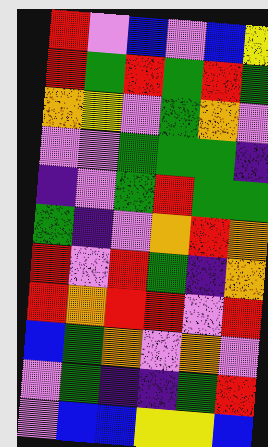[["red", "violet", "blue", "violet", "blue", "yellow"], ["red", "green", "red", "green", "red", "green"], ["orange", "yellow", "violet", "green", "orange", "violet"], ["violet", "violet", "green", "green", "green", "indigo"], ["indigo", "violet", "green", "red", "green", "green"], ["green", "indigo", "violet", "orange", "red", "orange"], ["red", "violet", "red", "green", "indigo", "orange"], ["red", "orange", "red", "red", "violet", "red"], ["blue", "green", "orange", "violet", "orange", "violet"], ["violet", "green", "indigo", "indigo", "green", "red"], ["violet", "blue", "blue", "yellow", "yellow", "blue"]]